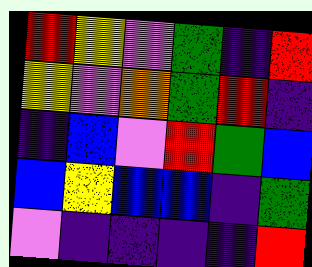[["red", "yellow", "violet", "green", "indigo", "red"], ["yellow", "violet", "orange", "green", "red", "indigo"], ["indigo", "blue", "violet", "red", "green", "blue"], ["blue", "yellow", "blue", "blue", "indigo", "green"], ["violet", "indigo", "indigo", "indigo", "indigo", "red"]]